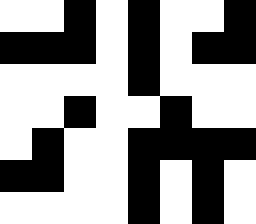[["white", "white", "black", "white", "black", "white", "white", "black"], ["black", "black", "black", "white", "black", "white", "black", "black"], ["white", "white", "white", "white", "black", "white", "white", "white"], ["white", "white", "black", "white", "white", "black", "white", "white"], ["white", "black", "white", "white", "black", "black", "black", "black"], ["black", "black", "white", "white", "black", "white", "black", "white"], ["white", "white", "white", "white", "black", "white", "black", "white"]]